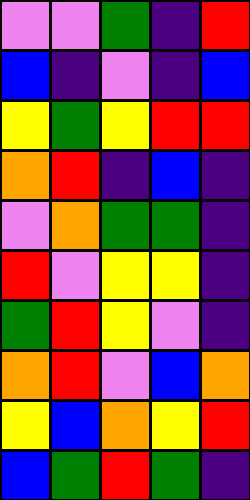[["violet", "violet", "green", "indigo", "red"], ["blue", "indigo", "violet", "indigo", "blue"], ["yellow", "green", "yellow", "red", "red"], ["orange", "red", "indigo", "blue", "indigo"], ["violet", "orange", "green", "green", "indigo"], ["red", "violet", "yellow", "yellow", "indigo"], ["green", "red", "yellow", "violet", "indigo"], ["orange", "red", "violet", "blue", "orange"], ["yellow", "blue", "orange", "yellow", "red"], ["blue", "green", "red", "green", "indigo"]]